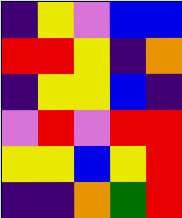[["indigo", "yellow", "violet", "blue", "blue"], ["red", "red", "yellow", "indigo", "orange"], ["indigo", "yellow", "yellow", "blue", "indigo"], ["violet", "red", "violet", "red", "red"], ["yellow", "yellow", "blue", "yellow", "red"], ["indigo", "indigo", "orange", "green", "red"]]